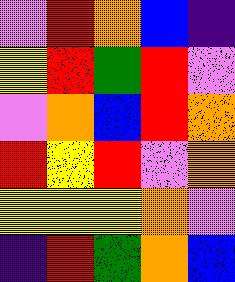[["violet", "red", "orange", "blue", "indigo"], ["yellow", "red", "green", "red", "violet"], ["violet", "orange", "blue", "red", "orange"], ["red", "yellow", "red", "violet", "orange"], ["yellow", "yellow", "yellow", "orange", "violet"], ["indigo", "red", "green", "orange", "blue"]]